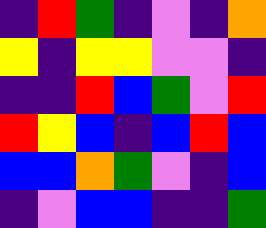[["indigo", "red", "green", "indigo", "violet", "indigo", "orange"], ["yellow", "indigo", "yellow", "yellow", "violet", "violet", "indigo"], ["indigo", "indigo", "red", "blue", "green", "violet", "red"], ["red", "yellow", "blue", "indigo", "blue", "red", "blue"], ["blue", "blue", "orange", "green", "violet", "indigo", "blue"], ["indigo", "violet", "blue", "blue", "indigo", "indigo", "green"]]